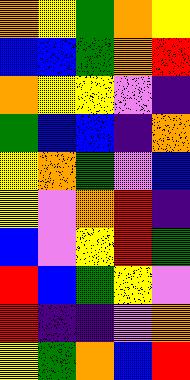[["orange", "yellow", "green", "orange", "yellow"], ["blue", "blue", "green", "orange", "red"], ["orange", "yellow", "yellow", "violet", "indigo"], ["green", "blue", "blue", "indigo", "orange"], ["yellow", "orange", "green", "violet", "blue"], ["yellow", "violet", "orange", "red", "indigo"], ["blue", "violet", "yellow", "red", "green"], ["red", "blue", "green", "yellow", "violet"], ["red", "indigo", "indigo", "violet", "orange"], ["yellow", "green", "orange", "blue", "red"]]